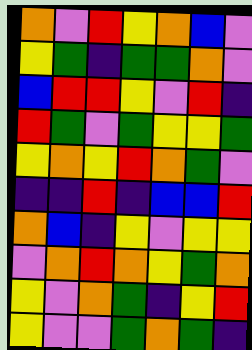[["orange", "violet", "red", "yellow", "orange", "blue", "violet"], ["yellow", "green", "indigo", "green", "green", "orange", "violet"], ["blue", "red", "red", "yellow", "violet", "red", "indigo"], ["red", "green", "violet", "green", "yellow", "yellow", "green"], ["yellow", "orange", "yellow", "red", "orange", "green", "violet"], ["indigo", "indigo", "red", "indigo", "blue", "blue", "red"], ["orange", "blue", "indigo", "yellow", "violet", "yellow", "yellow"], ["violet", "orange", "red", "orange", "yellow", "green", "orange"], ["yellow", "violet", "orange", "green", "indigo", "yellow", "red"], ["yellow", "violet", "violet", "green", "orange", "green", "indigo"]]